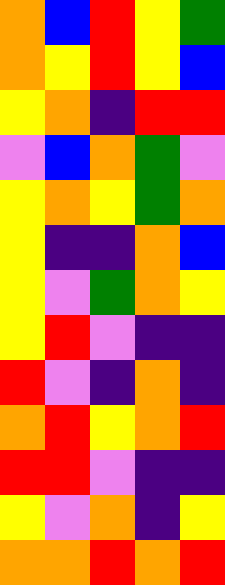[["orange", "blue", "red", "yellow", "green"], ["orange", "yellow", "red", "yellow", "blue"], ["yellow", "orange", "indigo", "red", "red"], ["violet", "blue", "orange", "green", "violet"], ["yellow", "orange", "yellow", "green", "orange"], ["yellow", "indigo", "indigo", "orange", "blue"], ["yellow", "violet", "green", "orange", "yellow"], ["yellow", "red", "violet", "indigo", "indigo"], ["red", "violet", "indigo", "orange", "indigo"], ["orange", "red", "yellow", "orange", "red"], ["red", "red", "violet", "indigo", "indigo"], ["yellow", "violet", "orange", "indigo", "yellow"], ["orange", "orange", "red", "orange", "red"]]